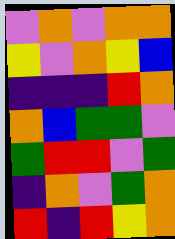[["violet", "orange", "violet", "orange", "orange"], ["yellow", "violet", "orange", "yellow", "blue"], ["indigo", "indigo", "indigo", "red", "orange"], ["orange", "blue", "green", "green", "violet"], ["green", "red", "red", "violet", "green"], ["indigo", "orange", "violet", "green", "orange"], ["red", "indigo", "red", "yellow", "orange"]]